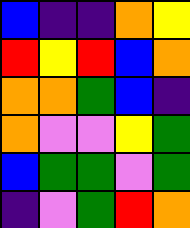[["blue", "indigo", "indigo", "orange", "yellow"], ["red", "yellow", "red", "blue", "orange"], ["orange", "orange", "green", "blue", "indigo"], ["orange", "violet", "violet", "yellow", "green"], ["blue", "green", "green", "violet", "green"], ["indigo", "violet", "green", "red", "orange"]]